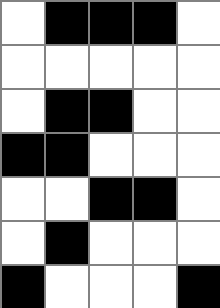[["white", "black", "black", "black", "white"], ["white", "white", "white", "white", "white"], ["white", "black", "black", "white", "white"], ["black", "black", "white", "white", "white"], ["white", "white", "black", "black", "white"], ["white", "black", "white", "white", "white"], ["black", "white", "white", "white", "black"]]